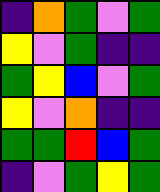[["indigo", "orange", "green", "violet", "green"], ["yellow", "violet", "green", "indigo", "indigo"], ["green", "yellow", "blue", "violet", "green"], ["yellow", "violet", "orange", "indigo", "indigo"], ["green", "green", "red", "blue", "green"], ["indigo", "violet", "green", "yellow", "green"]]